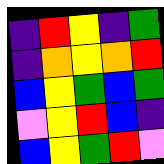[["indigo", "red", "yellow", "indigo", "green"], ["indigo", "orange", "yellow", "orange", "red"], ["blue", "yellow", "green", "blue", "green"], ["violet", "yellow", "red", "blue", "indigo"], ["blue", "yellow", "green", "red", "violet"]]